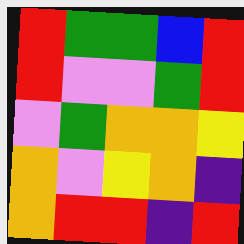[["red", "green", "green", "blue", "red"], ["red", "violet", "violet", "green", "red"], ["violet", "green", "orange", "orange", "yellow"], ["orange", "violet", "yellow", "orange", "indigo"], ["orange", "red", "red", "indigo", "red"]]